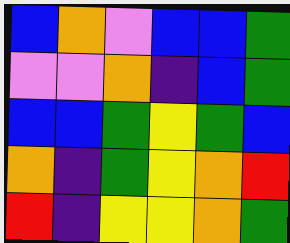[["blue", "orange", "violet", "blue", "blue", "green"], ["violet", "violet", "orange", "indigo", "blue", "green"], ["blue", "blue", "green", "yellow", "green", "blue"], ["orange", "indigo", "green", "yellow", "orange", "red"], ["red", "indigo", "yellow", "yellow", "orange", "green"]]